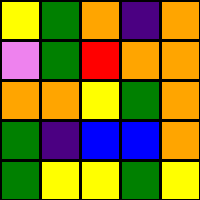[["yellow", "green", "orange", "indigo", "orange"], ["violet", "green", "red", "orange", "orange"], ["orange", "orange", "yellow", "green", "orange"], ["green", "indigo", "blue", "blue", "orange"], ["green", "yellow", "yellow", "green", "yellow"]]